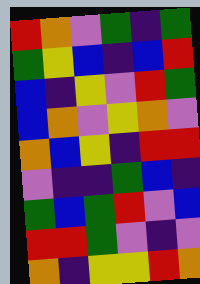[["red", "orange", "violet", "green", "indigo", "green"], ["green", "yellow", "blue", "indigo", "blue", "red"], ["blue", "indigo", "yellow", "violet", "red", "green"], ["blue", "orange", "violet", "yellow", "orange", "violet"], ["orange", "blue", "yellow", "indigo", "red", "red"], ["violet", "indigo", "indigo", "green", "blue", "indigo"], ["green", "blue", "green", "red", "violet", "blue"], ["red", "red", "green", "violet", "indigo", "violet"], ["orange", "indigo", "yellow", "yellow", "red", "orange"]]